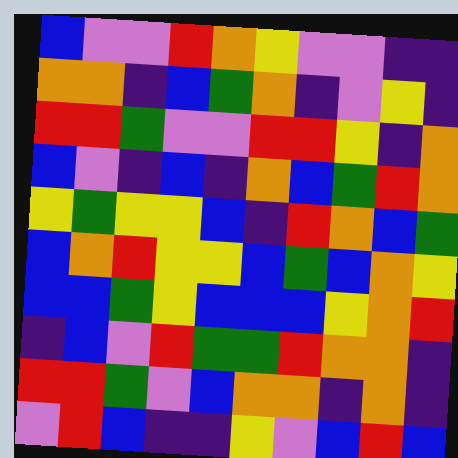[["blue", "violet", "violet", "red", "orange", "yellow", "violet", "violet", "indigo", "indigo"], ["orange", "orange", "indigo", "blue", "green", "orange", "indigo", "violet", "yellow", "indigo"], ["red", "red", "green", "violet", "violet", "red", "red", "yellow", "indigo", "orange"], ["blue", "violet", "indigo", "blue", "indigo", "orange", "blue", "green", "red", "orange"], ["yellow", "green", "yellow", "yellow", "blue", "indigo", "red", "orange", "blue", "green"], ["blue", "orange", "red", "yellow", "yellow", "blue", "green", "blue", "orange", "yellow"], ["blue", "blue", "green", "yellow", "blue", "blue", "blue", "yellow", "orange", "red"], ["indigo", "blue", "violet", "red", "green", "green", "red", "orange", "orange", "indigo"], ["red", "red", "green", "violet", "blue", "orange", "orange", "indigo", "orange", "indigo"], ["violet", "red", "blue", "indigo", "indigo", "yellow", "violet", "blue", "red", "blue"]]